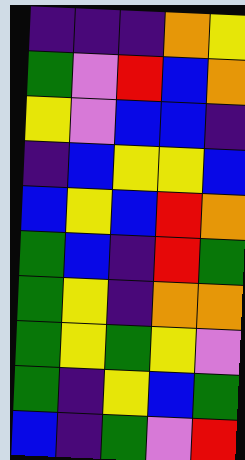[["indigo", "indigo", "indigo", "orange", "yellow"], ["green", "violet", "red", "blue", "orange"], ["yellow", "violet", "blue", "blue", "indigo"], ["indigo", "blue", "yellow", "yellow", "blue"], ["blue", "yellow", "blue", "red", "orange"], ["green", "blue", "indigo", "red", "green"], ["green", "yellow", "indigo", "orange", "orange"], ["green", "yellow", "green", "yellow", "violet"], ["green", "indigo", "yellow", "blue", "green"], ["blue", "indigo", "green", "violet", "red"]]